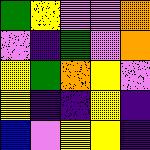[["green", "yellow", "violet", "violet", "orange"], ["violet", "indigo", "green", "violet", "orange"], ["yellow", "green", "orange", "yellow", "violet"], ["yellow", "indigo", "indigo", "yellow", "indigo"], ["blue", "violet", "yellow", "yellow", "indigo"]]